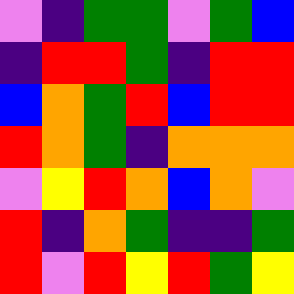[["violet", "indigo", "green", "green", "violet", "green", "blue"], ["indigo", "red", "red", "green", "indigo", "red", "red"], ["blue", "orange", "green", "red", "blue", "red", "red"], ["red", "orange", "green", "indigo", "orange", "orange", "orange"], ["violet", "yellow", "red", "orange", "blue", "orange", "violet"], ["red", "indigo", "orange", "green", "indigo", "indigo", "green"], ["red", "violet", "red", "yellow", "red", "green", "yellow"]]